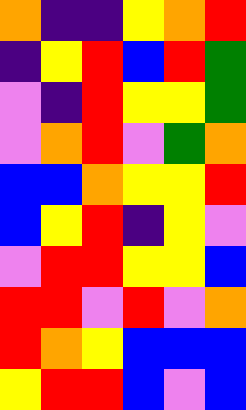[["orange", "indigo", "indigo", "yellow", "orange", "red"], ["indigo", "yellow", "red", "blue", "red", "green"], ["violet", "indigo", "red", "yellow", "yellow", "green"], ["violet", "orange", "red", "violet", "green", "orange"], ["blue", "blue", "orange", "yellow", "yellow", "red"], ["blue", "yellow", "red", "indigo", "yellow", "violet"], ["violet", "red", "red", "yellow", "yellow", "blue"], ["red", "red", "violet", "red", "violet", "orange"], ["red", "orange", "yellow", "blue", "blue", "blue"], ["yellow", "red", "red", "blue", "violet", "blue"]]